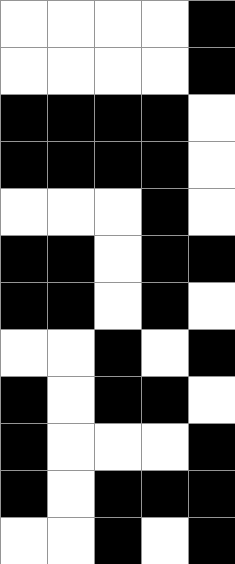[["white", "white", "white", "white", "black"], ["white", "white", "white", "white", "black"], ["black", "black", "black", "black", "white"], ["black", "black", "black", "black", "white"], ["white", "white", "white", "black", "white"], ["black", "black", "white", "black", "black"], ["black", "black", "white", "black", "white"], ["white", "white", "black", "white", "black"], ["black", "white", "black", "black", "white"], ["black", "white", "white", "white", "black"], ["black", "white", "black", "black", "black"], ["white", "white", "black", "white", "black"]]